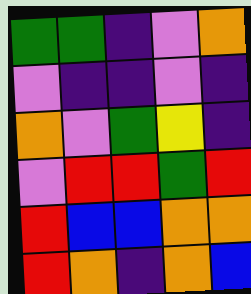[["green", "green", "indigo", "violet", "orange"], ["violet", "indigo", "indigo", "violet", "indigo"], ["orange", "violet", "green", "yellow", "indigo"], ["violet", "red", "red", "green", "red"], ["red", "blue", "blue", "orange", "orange"], ["red", "orange", "indigo", "orange", "blue"]]